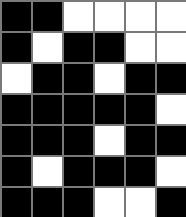[["black", "black", "white", "white", "white", "white"], ["black", "white", "black", "black", "white", "white"], ["white", "black", "black", "white", "black", "black"], ["black", "black", "black", "black", "black", "white"], ["black", "black", "black", "white", "black", "black"], ["black", "white", "black", "black", "black", "white"], ["black", "black", "black", "white", "white", "black"]]